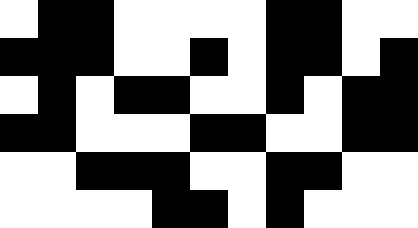[["white", "black", "black", "white", "white", "white", "white", "black", "black", "white", "white"], ["black", "black", "black", "white", "white", "black", "white", "black", "black", "white", "black"], ["white", "black", "white", "black", "black", "white", "white", "black", "white", "black", "black"], ["black", "black", "white", "white", "white", "black", "black", "white", "white", "black", "black"], ["white", "white", "black", "black", "black", "white", "white", "black", "black", "white", "white"], ["white", "white", "white", "white", "black", "black", "white", "black", "white", "white", "white"]]